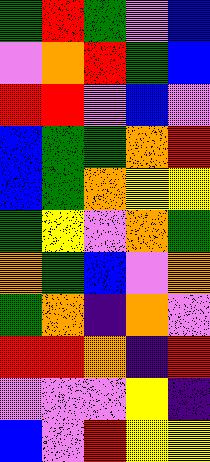[["green", "red", "green", "violet", "blue"], ["violet", "orange", "red", "green", "blue"], ["red", "red", "violet", "blue", "violet"], ["blue", "green", "green", "orange", "red"], ["blue", "green", "orange", "yellow", "yellow"], ["green", "yellow", "violet", "orange", "green"], ["orange", "green", "blue", "violet", "orange"], ["green", "orange", "indigo", "orange", "violet"], ["red", "red", "orange", "indigo", "red"], ["violet", "violet", "violet", "yellow", "indigo"], ["blue", "violet", "red", "yellow", "yellow"]]